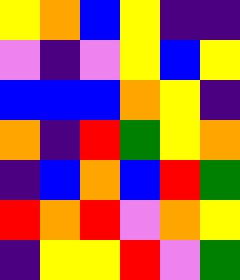[["yellow", "orange", "blue", "yellow", "indigo", "indigo"], ["violet", "indigo", "violet", "yellow", "blue", "yellow"], ["blue", "blue", "blue", "orange", "yellow", "indigo"], ["orange", "indigo", "red", "green", "yellow", "orange"], ["indigo", "blue", "orange", "blue", "red", "green"], ["red", "orange", "red", "violet", "orange", "yellow"], ["indigo", "yellow", "yellow", "red", "violet", "green"]]